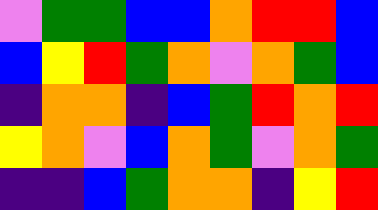[["violet", "green", "green", "blue", "blue", "orange", "red", "red", "blue"], ["blue", "yellow", "red", "green", "orange", "violet", "orange", "green", "blue"], ["indigo", "orange", "orange", "indigo", "blue", "green", "red", "orange", "red"], ["yellow", "orange", "violet", "blue", "orange", "green", "violet", "orange", "green"], ["indigo", "indigo", "blue", "green", "orange", "orange", "indigo", "yellow", "red"]]